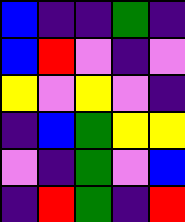[["blue", "indigo", "indigo", "green", "indigo"], ["blue", "red", "violet", "indigo", "violet"], ["yellow", "violet", "yellow", "violet", "indigo"], ["indigo", "blue", "green", "yellow", "yellow"], ["violet", "indigo", "green", "violet", "blue"], ["indigo", "red", "green", "indigo", "red"]]